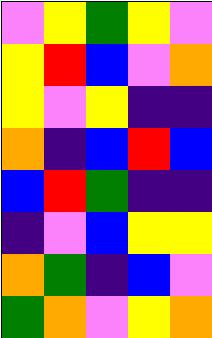[["violet", "yellow", "green", "yellow", "violet"], ["yellow", "red", "blue", "violet", "orange"], ["yellow", "violet", "yellow", "indigo", "indigo"], ["orange", "indigo", "blue", "red", "blue"], ["blue", "red", "green", "indigo", "indigo"], ["indigo", "violet", "blue", "yellow", "yellow"], ["orange", "green", "indigo", "blue", "violet"], ["green", "orange", "violet", "yellow", "orange"]]